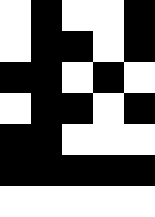[["white", "black", "white", "white", "black"], ["white", "black", "black", "white", "black"], ["black", "black", "white", "black", "white"], ["white", "black", "black", "white", "black"], ["black", "black", "white", "white", "white"], ["black", "black", "black", "black", "black"], ["white", "white", "white", "white", "white"]]